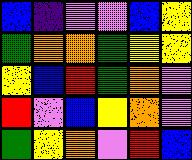[["blue", "indigo", "violet", "violet", "blue", "yellow"], ["green", "orange", "orange", "green", "yellow", "yellow"], ["yellow", "blue", "red", "green", "orange", "violet"], ["red", "violet", "blue", "yellow", "orange", "violet"], ["green", "yellow", "orange", "violet", "red", "blue"]]